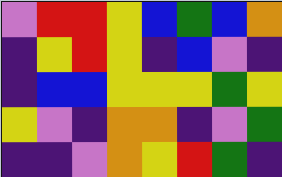[["violet", "red", "red", "yellow", "blue", "green", "blue", "orange"], ["indigo", "yellow", "red", "yellow", "indigo", "blue", "violet", "indigo"], ["indigo", "blue", "blue", "yellow", "yellow", "yellow", "green", "yellow"], ["yellow", "violet", "indigo", "orange", "orange", "indigo", "violet", "green"], ["indigo", "indigo", "violet", "orange", "yellow", "red", "green", "indigo"]]